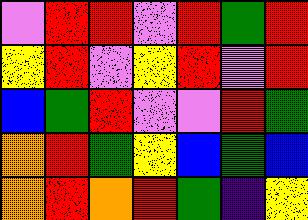[["violet", "red", "red", "violet", "red", "green", "red"], ["yellow", "red", "violet", "yellow", "red", "violet", "red"], ["blue", "green", "red", "violet", "violet", "red", "green"], ["orange", "red", "green", "yellow", "blue", "green", "blue"], ["orange", "red", "orange", "red", "green", "indigo", "yellow"]]